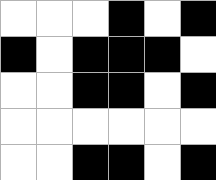[["white", "white", "white", "black", "white", "black"], ["black", "white", "black", "black", "black", "white"], ["white", "white", "black", "black", "white", "black"], ["white", "white", "white", "white", "white", "white"], ["white", "white", "black", "black", "white", "black"]]